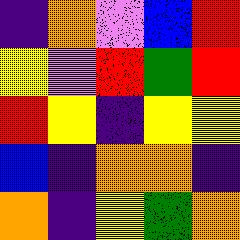[["indigo", "orange", "violet", "blue", "red"], ["yellow", "violet", "red", "green", "red"], ["red", "yellow", "indigo", "yellow", "yellow"], ["blue", "indigo", "orange", "orange", "indigo"], ["orange", "indigo", "yellow", "green", "orange"]]